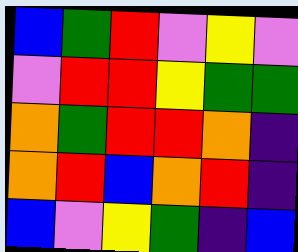[["blue", "green", "red", "violet", "yellow", "violet"], ["violet", "red", "red", "yellow", "green", "green"], ["orange", "green", "red", "red", "orange", "indigo"], ["orange", "red", "blue", "orange", "red", "indigo"], ["blue", "violet", "yellow", "green", "indigo", "blue"]]